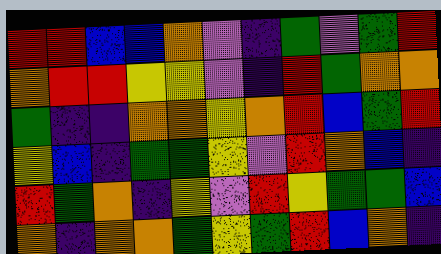[["red", "red", "blue", "blue", "orange", "violet", "indigo", "green", "violet", "green", "red"], ["orange", "red", "red", "yellow", "yellow", "violet", "indigo", "red", "green", "orange", "orange"], ["green", "indigo", "indigo", "orange", "orange", "yellow", "orange", "red", "blue", "green", "red"], ["yellow", "blue", "indigo", "green", "green", "yellow", "violet", "red", "orange", "blue", "indigo"], ["red", "green", "orange", "indigo", "yellow", "violet", "red", "yellow", "green", "green", "blue"], ["orange", "indigo", "orange", "orange", "green", "yellow", "green", "red", "blue", "orange", "indigo"]]